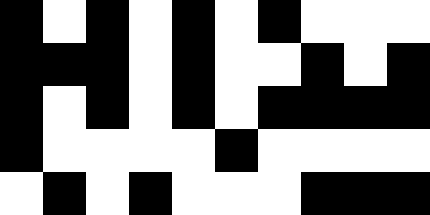[["black", "white", "black", "white", "black", "white", "black", "white", "white", "white"], ["black", "black", "black", "white", "black", "white", "white", "black", "white", "black"], ["black", "white", "black", "white", "black", "white", "black", "black", "black", "black"], ["black", "white", "white", "white", "white", "black", "white", "white", "white", "white"], ["white", "black", "white", "black", "white", "white", "white", "black", "black", "black"]]